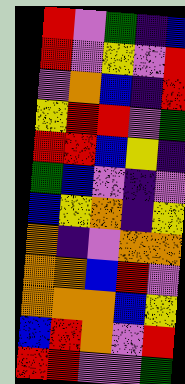[["red", "violet", "green", "indigo", "blue"], ["red", "violet", "yellow", "violet", "red"], ["violet", "orange", "blue", "indigo", "red"], ["yellow", "red", "red", "violet", "green"], ["red", "red", "blue", "yellow", "indigo"], ["green", "blue", "violet", "indigo", "violet"], ["blue", "yellow", "orange", "indigo", "yellow"], ["orange", "indigo", "violet", "orange", "orange"], ["orange", "orange", "blue", "red", "violet"], ["orange", "orange", "orange", "blue", "yellow"], ["blue", "red", "orange", "violet", "red"], ["red", "red", "violet", "violet", "green"]]